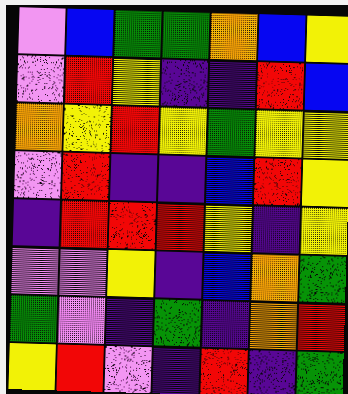[["violet", "blue", "green", "green", "orange", "blue", "yellow"], ["violet", "red", "yellow", "indigo", "indigo", "red", "blue"], ["orange", "yellow", "red", "yellow", "green", "yellow", "yellow"], ["violet", "red", "indigo", "indigo", "blue", "red", "yellow"], ["indigo", "red", "red", "red", "yellow", "indigo", "yellow"], ["violet", "violet", "yellow", "indigo", "blue", "orange", "green"], ["green", "violet", "indigo", "green", "indigo", "orange", "red"], ["yellow", "red", "violet", "indigo", "red", "indigo", "green"]]